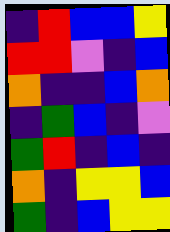[["indigo", "red", "blue", "blue", "yellow"], ["red", "red", "violet", "indigo", "blue"], ["orange", "indigo", "indigo", "blue", "orange"], ["indigo", "green", "blue", "indigo", "violet"], ["green", "red", "indigo", "blue", "indigo"], ["orange", "indigo", "yellow", "yellow", "blue"], ["green", "indigo", "blue", "yellow", "yellow"]]